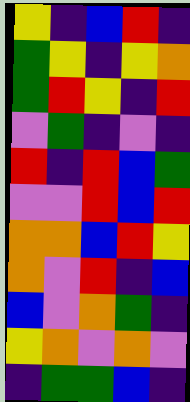[["yellow", "indigo", "blue", "red", "indigo"], ["green", "yellow", "indigo", "yellow", "orange"], ["green", "red", "yellow", "indigo", "red"], ["violet", "green", "indigo", "violet", "indigo"], ["red", "indigo", "red", "blue", "green"], ["violet", "violet", "red", "blue", "red"], ["orange", "orange", "blue", "red", "yellow"], ["orange", "violet", "red", "indigo", "blue"], ["blue", "violet", "orange", "green", "indigo"], ["yellow", "orange", "violet", "orange", "violet"], ["indigo", "green", "green", "blue", "indigo"]]